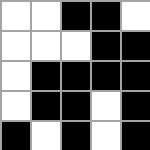[["white", "white", "black", "black", "white"], ["white", "white", "white", "black", "black"], ["white", "black", "black", "black", "black"], ["white", "black", "black", "white", "black"], ["black", "white", "black", "white", "black"]]